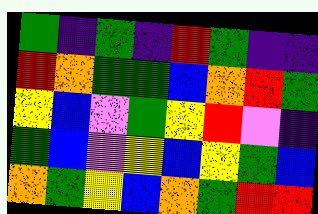[["green", "indigo", "green", "indigo", "red", "green", "indigo", "indigo"], ["red", "orange", "green", "green", "blue", "orange", "red", "green"], ["yellow", "blue", "violet", "green", "yellow", "red", "violet", "indigo"], ["green", "blue", "violet", "yellow", "blue", "yellow", "green", "blue"], ["orange", "green", "yellow", "blue", "orange", "green", "red", "red"]]